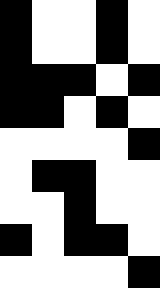[["black", "white", "white", "black", "white"], ["black", "white", "white", "black", "white"], ["black", "black", "black", "white", "black"], ["black", "black", "white", "black", "white"], ["white", "white", "white", "white", "black"], ["white", "black", "black", "white", "white"], ["white", "white", "black", "white", "white"], ["black", "white", "black", "black", "white"], ["white", "white", "white", "white", "black"]]